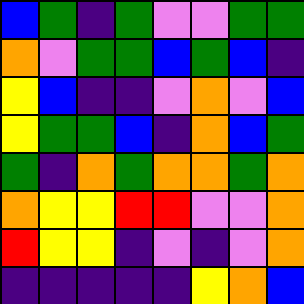[["blue", "green", "indigo", "green", "violet", "violet", "green", "green"], ["orange", "violet", "green", "green", "blue", "green", "blue", "indigo"], ["yellow", "blue", "indigo", "indigo", "violet", "orange", "violet", "blue"], ["yellow", "green", "green", "blue", "indigo", "orange", "blue", "green"], ["green", "indigo", "orange", "green", "orange", "orange", "green", "orange"], ["orange", "yellow", "yellow", "red", "red", "violet", "violet", "orange"], ["red", "yellow", "yellow", "indigo", "violet", "indigo", "violet", "orange"], ["indigo", "indigo", "indigo", "indigo", "indigo", "yellow", "orange", "blue"]]